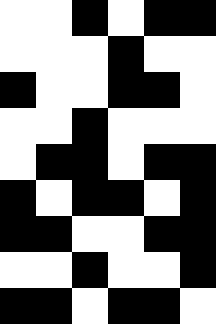[["white", "white", "black", "white", "black", "black"], ["white", "white", "white", "black", "white", "white"], ["black", "white", "white", "black", "black", "white"], ["white", "white", "black", "white", "white", "white"], ["white", "black", "black", "white", "black", "black"], ["black", "white", "black", "black", "white", "black"], ["black", "black", "white", "white", "black", "black"], ["white", "white", "black", "white", "white", "black"], ["black", "black", "white", "black", "black", "white"]]